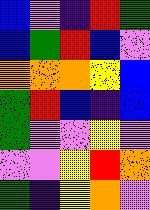[["blue", "violet", "indigo", "red", "green"], ["blue", "green", "red", "blue", "violet"], ["orange", "orange", "orange", "yellow", "blue"], ["green", "red", "blue", "indigo", "blue"], ["green", "violet", "violet", "yellow", "violet"], ["violet", "violet", "yellow", "red", "orange"], ["green", "indigo", "yellow", "orange", "violet"]]